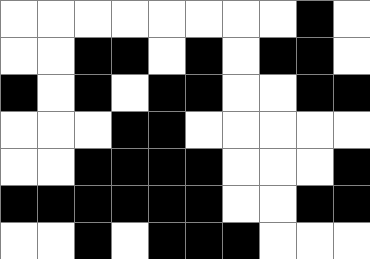[["white", "white", "white", "white", "white", "white", "white", "white", "black", "white"], ["white", "white", "black", "black", "white", "black", "white", "black", "black", "white"], ["black", "white", "black", "white", "black", "black", "white", "white", "black", "black"], ["white", "white", "white", "black", "black", "white", "white", "white", "white", "white"], ["white", "white", "black", "black", "black", "black", "white", "white", "white", "black"], ["black", "black", "black", "black", "black", "black", "white", "white", "black", "black"], ["white", "white", "black", "white", "black", "black", "black", "white", "white", "white"]]